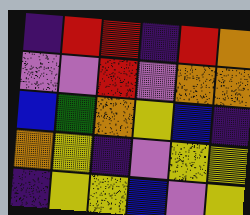[["indigo", "red", "red", "indigo", "red", "orange"], ["violet", "violet", "red", "violet", "orange", "orange"], ["blue", "green", "orange", "yellow", "blue", "indigo"], ["orange", "yellow", "indigo", "violet", "yellow", "yellow"], ["indigo", "yellow", "yellow", "blue", "violet", "yellow"]]